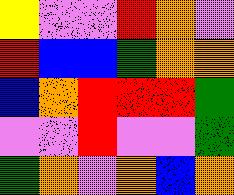[["yellow", "violet", "violet", "red", "orange", "violet"], ["red", "blue", "blue", "green", "orange", "orange"], ["blue", "orange", "red", "red", "red", "green"], ["violet", "violet", "red", "violet", "violet", "green"], ["green", "orange", "violet", "orange", "blue", "orange"]]